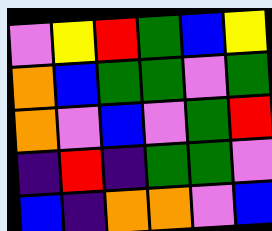[["violet", "yellow", "red", "green", "blue", "yellow"], ["orange", "blue", "green", "green", "violet", "green"], ["orange", "violet", "blue", "violet", "green", "red"], ["indigo", "red", "indigo", "green", "green", "violet"], ["blue", "indigo", "orange", "orange", "violet", "blue"]]